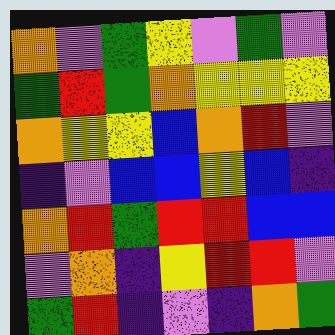[["orange", "violet", "green", "yellow", "violet", "green", "violet"], ["green", "red", "green", "orange", "yellow", "yellow", "yellow"], ["orange", "yellow", "yellow", "blue", "orange", "red", "violet"], ["indigo", "violet", "blue", "blue", "yellow", "blue", "indigo"], ["orange", "red", "green", "red", "red", "blue", "blue"], ["violet", "orange", "indigo", "yellow", "red", "red", "violet"], ["green", "red", "indigo", "violet", "indigo", "orange", "green"]]